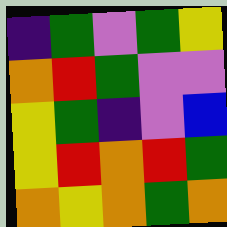[["indigo", "green", "violet", "green", "yellow"], ["orange", "red", "green", "violet", "violet"], ["yellow", "green", "indigo", "violet", "blue"], ["yellow", "red", "orange", "red", "green"], ["orange", "yellow", "orange", "green", "orange"]]